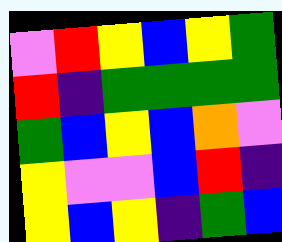[["violet", "red", "yellow", "blue", "yellow", "green"], ["red", "indigo", "green", "green", "green", "green"], ["green", "blue", "yellow", "blue", "orange", "violet"], ["yellow", "violet", "violet", "blue", "red", "indigo"], ["yellow", "blue", "yellow", "indigo", "green", "blue"]]